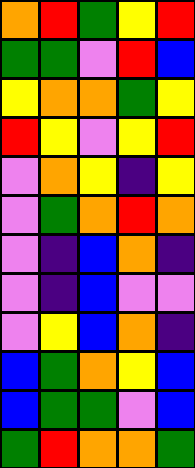[["orange", "red", "green", "yellow", "red"], ["green", "green", "violet", "red", "blue"], ["yellow", "orange", "orange", "green", "yellow"], ["red", "yellow", "violet", "yellow", "red"], ["violet", "orange", "yellow", "indigo", "yellow"], ["violet", "green", "orange", "red", "orange"], ["violet", "indigo", "blue", "orange", "indigo"], ["violet", "indigo", "blue", "violet", "violet"], ["violet", "yellow", "blue", "orange", "indigo"], ["blue", "green", "orange", "yellow", "blue"], ["blue", "green", "green", "violet", "blue"], ["green", "red", "orange", "orange", "green"]]